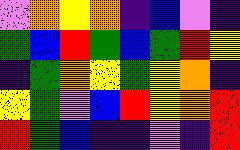[["violet", "orange", "yellow", "orange", "indigo", "blue", "violet", "indigo"], ["green", "blue", "red", "green", "blue", "green", "red", "yellow"], ["indigo", "green", "orange", "yellow", "green", "yellow", "orange", "indigo"], ["yellow", "green", "violet", "blue", "red", "yellow", "orange", "red"], ["red", "green", "blue", "indigo", "indigo", "violet", "indigo", "red"]]